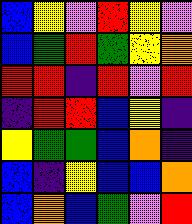[["blue", "yellow", "violet", "red", "yellow", "violet"], ["blue", "green", "red", "green", "yellow", "orange"], ["red", "red", "indigo", "red", "violet", "red"], ["indigo", "red", "red", "blue", "yellow", "indigo"], ["yellow", "green", "green", "blue", "orange", "indigo"], ["blue", "indigo", "yellow", "blue", "blue", "orange"], ["blue", "orange", "blue", "green", "violet", "red"]]